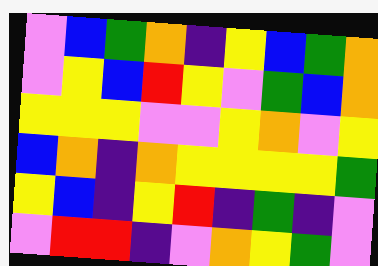[["violet", "blue", "green", "orange", "indigo", "yellow", "blue", "green", "orange"], ["violet", "yellow", "blue", "red", "yellow", "violet", "green", "blue", "orange"], ["yellow", "yellow", "yellow", "violet", "violet", "yellow", "orange", "violet", "yellow"], ["blue", "orange", "indigo", "orange", "yellow", "yellow", "yellow", "yellow", "green"], ["yellow", "blue", "indigo", "yellow", "red", "indigo", "green", "indigo", "violet"], ["violet", "red", "red", "indigo", "violet", "orange", "yellow", "green", "violet"]]